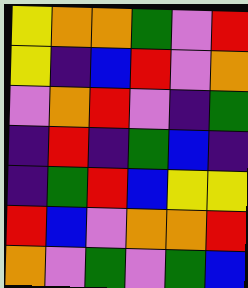[["yellow", "orange", "orange", "green", "violet", "red"], ["yellow", "indigo", "blue", "red", "violet", "orange"], ["violet", "orange", "red", "violet", "indigo", "green"], ["indigo", "red", "indigo", "green", "blue", "indigo"], ["indigo", "green", "red", "blue", "yellow", "yellow"], ["red", "blue", "violet", "orange", "orange", "red"], ["orange", "violet", "green", "violet", "green", "blue"]]